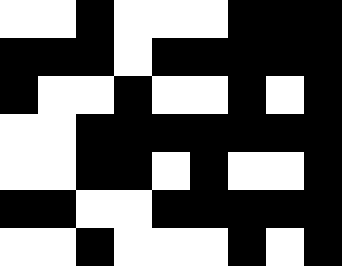[["white", "white", "black", "white", "white", "white", "black", "black", "black"], ["black", "black", "black", "white", "black", "black", "black", "black", "black"], ["black", "white", "white", "black", "white", "white", "black", "white", "black"], ["white", "white", "black", "black", "black", "black", "black", "black", "black"], ["white", "white", "black", "black", "white", "black", "white", "white", "black"], ["black", "black", "white", "white", "black", "black", "black", "black", "black"], ["white", "white", "black", "white", "white", "white", "black", "white", "black"]]